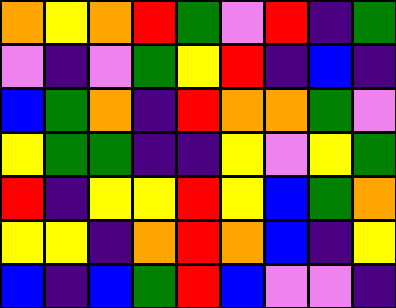[["orange", "yellow", "orange", "red", "green", "violet", "red", "indigo", "green"], ["violet", "indigo", "violet", "green", "yellow", "red", "indigo", "blue", "indigo"], ["blue", "green", "orange", "indigo", "red", "orange", "orange", "green", "violet"], ["yellow", "green", "green", "indigo", "indigo", "yellow", "violet", "yellow", "green"], ["red", "indigo", "yellow", "yellow", "red", "yellow", "blue", "green", "orange"], ["yellow", "yellow", "indigo", "orange", "red", "orange", "blue", "indigo", "yellow"], ["blue", "indigo", "blue", "green", "red", "blue", "violet", "violet", "indigo"]]